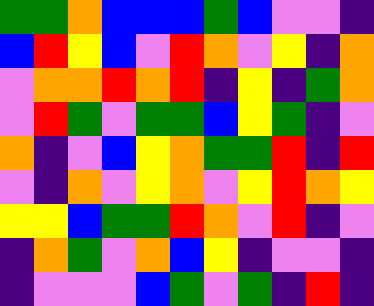[["green", "green", "orange", "blue", "blue", "blue", "green", "blue", "violet", "violet", "indigo"], ["blue", "red", "yellow", "blue", "violet", "red", "orange", "violet", "yellow", "indigo", "orange"], ["violet", "orange", "orange", "red", "orange", "red", "indigo", "yellow", "indigo", "green", "orange"], ["violet", "red", "green", "violet", "green", "green", "blue", "yellow", "green", "indigo", "violet"], ["orange", "indigo", "violet", "blue", "yellow", "orange", "green", "green", "red", "indigo", "red"], ["violet", "indigo", "orange", "violet", "yellow", "orange", "violet", "yellow", "red", "orange", "yellow"], ["yellow", "yellow", "blue", "green", "green", "red", "orange", "violet", "red", "indigo", "violet"], ["indigo", "orange", "green", "violet", "orange", "blue", "yellow", "indigo", "violet", "violet", "indigo"], ["indigo", "violet", "violet", "violet", "blue", "green", "violet", "green", "indigo", "red", "indigo"]]